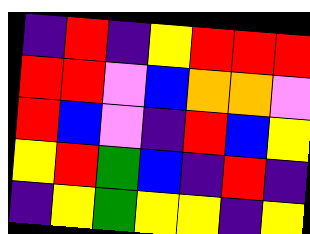[["indigo", "red", "indigo", "yellow", "red", "red", "red"], ["red", "red", "violet", "blue", "orange", "orange", "violet"], ["red", "blue", "violet", "indigo", "red", "blue", "yellow"], ["yellow", "red", "green", "blue", "indigo", "red", "indigo"], ["indigo", "yellow", "green", "yellow", "yellow", "indigo", "yellow"]]